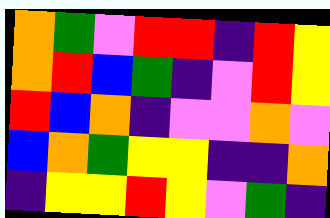[["orange", "green", "violet", "red", "red", "indigo", "red", "yellow"], ["orange", "red", "blue", "green", "indigo", "violet", "red", "yellow"], ["red", "blue", "orange", "indigo", "violet", "violet", "orange", "violet"], ["blue", "orange", "green", "yellow", "yellow", "indigo", "indigo", "orange"], ["indigo", "yellow", "yellow", "red", "yellow", "violet", "green", "indigo"]]